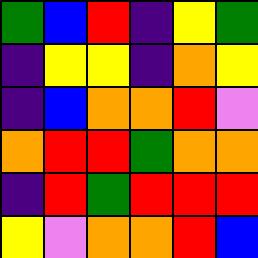[["green", "blue", "red", "indigo", "yellow", "green"], ["indigo", "yellow", "yellow", "indigo", "orange", "yellow"], ["indigo", "blue", "orange", "orange", "red", "violet"], ["orange", "red", "red", "green", "orange", "orange"], ["indigo", "red", "green", "red", "red", "red"], ["yellow", "violet", "orange", "orange", "red", "blue"]]